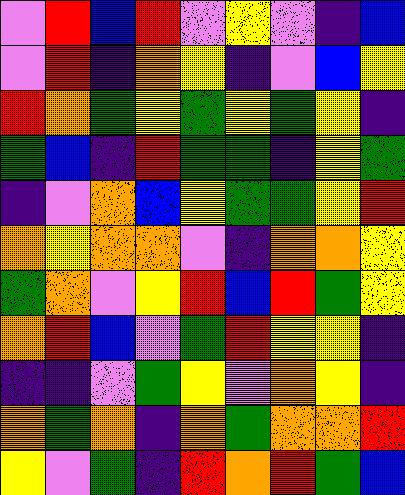[["violet", "red", "blue", "red", "violet", "yellow", "violet", "indigo", "blue"], ["violet", "red", "indigo", "orange", "yellow", "indigo", "violet", "blue", "yellow"], ["red", "orange", "green", "yellow", "green", "yellow", "green", "yellow", "indigo"], ["green", "blue", "indigo", "red", "green", "green", "indigo", "yellow", "green"], ["indigo", "violet", "orange", "blue", "yellow", "green", "green", "yellow", "red"], ["orange", "yellow", "orange", "orange", "violet", "indigo", "orange", "orange", "yellow"], ["green", "orange", "violet", "yellow", "red", "blue", "red", "green", "yellow"], ["orange", "red", "blue", "violet", "green", "red", "yellow", "yellow", "indigo"], ["indigo", "indigo", "violet", "green", "yellow", "violet", "orange", "yellow", "indigo"], ["orange", "green", "orange", "indigo", "orange", "green", "orange", "orange", "red"], ["yellow", "violet", "green", "indigo", "red", "orange", "red", "green", "blue"]]